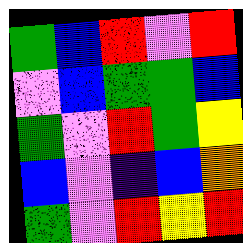[["green", "blue", "red", "violet", "red"], ["violet", "blue", "green", "green", "blue"], ["green", "violet", "red", "green", "yellow"], ["blue", "violet", "indigo", "blue", "orange"], ["green", "violet", "red", "yellow", "red"]]